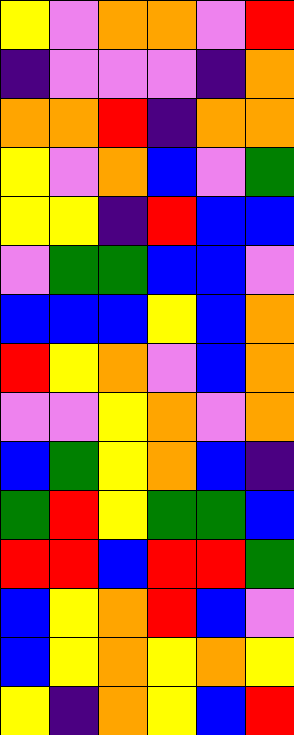[["yellow", "violet", "orange", "orange", "violet", "red"], ["indigo", "violet", "violet", "violet", "indigo", "orange"], ["orange", "orange", "red", "indigo", "orange", "orange"], ["yellow", "violet", "orange", "blue", "violet", "green"], ["yellow", "yellow", "indigo", "red", "blue", "blue"], ["violet", "green", "green", "blue", "blue", "violet"], ["blue", "blue", "blue", "yellow", "blue", "orange"], ["red", "yellow", "orange", "violet", "blue", "orange"], ["violet", "violet", "yellow", "orange", "violet", "orange"], ["blue", "green", "yellow", "orange", "blue", "indigo"], ["green", "red", "yellow", "green", "green", "blue"], ["red", "red", "blue", "red", "red", "green"], ["blue", "yellow", "orange", "red", "blue", "violet"], ["blue", "yellow", "orange", "yellow", "orange", "yellow"], ["yellow", "indigo", "orange", "yellow", "blue", "red"]]